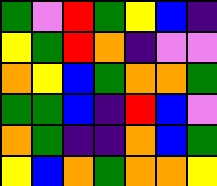[["green", "violet", "red", "green", "yellow", "blue", "indigo"], ["yellow", "green", "red", "orange", "indigo", "violet", "violet"], ["orange", "yellow", "blue", "green", "orange", "orange", "green"], ["green", "green", "blue", "indigo", "red", "blue", "violet"], ["orange", "green", "indigo", "indigo", "orange", "blue", "green"], ["yellow", "blue", "orange", "green", "orange", "orange", "yellow"]]